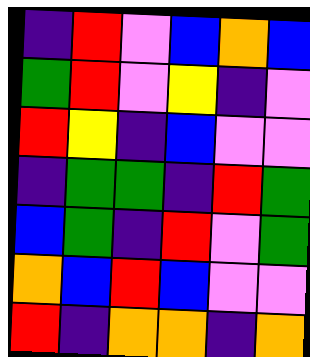[["indigo", "red", "violet", "blue", "orange", "blue"], ["green", "red", "violet", "yellow", "indigo", "violet"], ["red", "yellow", "indigo", "blue", "violet", "violet"], ["indigo", "green", "green", "indigo", "red", "green"], ["blue", "green", "indigo", "red", "violet", "green"], ["orange", "blue", "red", "blue", "violet", "violet"], ["red", "indigo", "orange", "orange", "indigo", "orange"]]